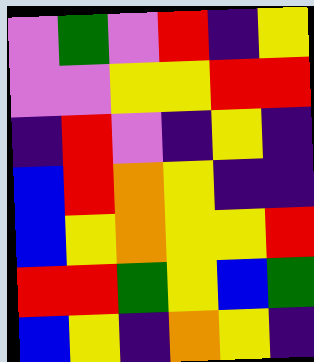[["violet", "green", "violet", "red", "indigo", "yellow"], ["violet", "violet", "yellow", "yellow", "red", "red"], ["indigo", "red", "violet", "indigo", "yellow", "indigo"], ["blue", "red", "orange", "yellow", "indigo", "indigo"], ["blue", "yellow", "orange", "yellow", "yellow", "red"], ["red", "red", "green", "yellow", "blue", "green"], ["blue", "yellow", "indigo", "orange", "yellow", "indigo"]]